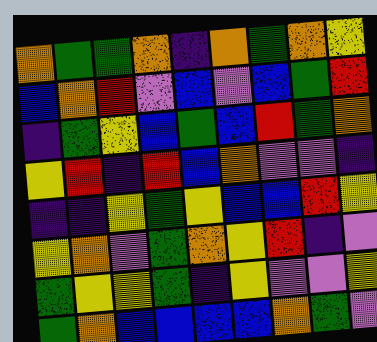[["orange", "green", "green", "orange", "indigo", "orange", "green", "orange", "yellow"], ["blue", "orange", "red", "violet", "blue", "violet", "blue", "green", "red"], ["indigo", "green", "yellow", "blue", "green", "blue", "red", "green", "orange"], ["yellow", "red", "indigo", "red", "blue", "orange", "violet", "violet", "indigo"], ["indigo", "indigo", "yellow", "green", "yellow", "blue", "blue", "red", "yellow"], ["yellow", "orange", "violet", "green", "orange", "yellow", "red", "indigo", "violet"], ["green", "yellow", "yellow", "green", "indigo", "yellow", "violet", "violet", "yellow"], ["green", "orange", "blue", "blue", "blue", "blue", "orange", "green", "violet"]]